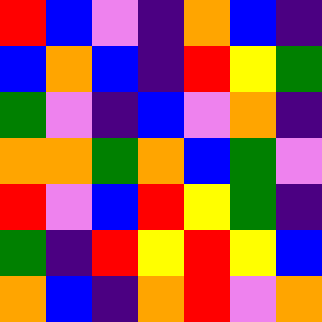[["red", "blue", "violet", "indigo", "orange", "blue", "indigo"], ["blue", "orange", "blue", "indigo", "red", "yellow", "green"], ["green", "violet", "indigo", "blue", "violet", "orange", "indigo"], ["orange", "orange", "green", "orange", "blue", "green", "violet"], ["red", "violet", "blue", "red", "yellow", "green", "indigo"], ["green", "indigo", "red", "yellow", "red", "yellow", "blue"], ["orange", "blue", "indigo", "orange", "red", "violet", "orange"]]